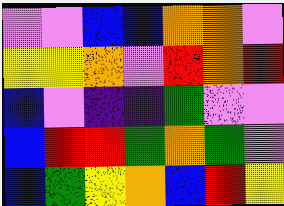[["violet", "violet", "blue", "blue", "orange", "orange", "violet"], ["yellow", "yellow", "orange", "violet", "red", "orange", "red"], ["blue", "violet", "indigo", "indigo", "green", "violet", "violet"], ["blue", "red", "red", "green", "orange", "green", "violet"], ["blue", "green", "yellow", "orange", "blue", "red", "yellow"]]